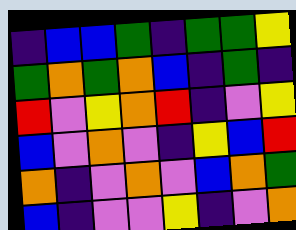[["indigo", "blue", "blue", "green", "indigo", "green", "green", "yellow"], ["green", "orange", "green", "orange", "blue", "indigo", "green", "indigo"], ["red", "violet", "yellow", "orange", "red", "indigo", "violet", "yellow"], ["blue", "violet", "orange", "violet", "indigo", "yellow", "blue", "red"], ["orange", "indigo", "violet", "orange", "violet", "blue", "orange", "green"], ["blue", "indigo", "violet", "violet", "yellow", "indigo", "violet", "orange"]]